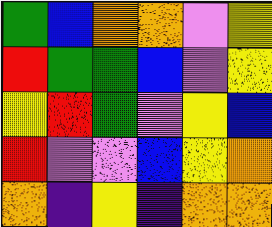[["green", "blue", "orange", "orange", "violet", "yellow"], ["red", "green", "green", "blue", "violet", "yellow"], ["yellow", "red", "green", "violet", "yellow", "blue"], ["red", "violet", "violet", "blue", "yellow", "orange"], ["orange", "indigo", "yellow", "indigo", "orange", "orange"]]